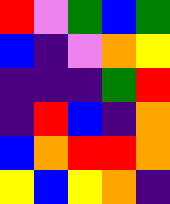[["red", "violet", "green", "blue", "green"], ["blue", "indigo", "violet", "orange", "yellow"], ["indigo", "indigo", "indigo", "green", "red"], ["indigo", "red", "blue", "indigo", "orange"], ["blue", "orange", "red", "red", "orange"], ["yellow", "blue", "yellow", "orange", "indigo"]]